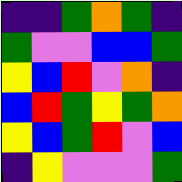[["indigo", "indigo", "green", "orange", "green", "indigo"], ["green", "violet", "violet", "blue", "blue", "green"], ["yellow", "blue", "red", "violet", "orange", "indigo"], ["blue", "red", "green", "yellow", "green", "orange"], ["yellow", "blue", "green", "red", "violet", "blue"], ["indigo", "yellow", "violet", "violet", "violet", "green"]]